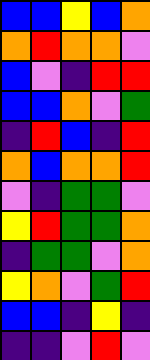[["blue", "blue", "yellow", "blue", "orange"], ["orange", "red", "orange", "orange", "violet"], ["blue", "violet", "indigo", "red", "red"], ["blue", "blue", "orange", "violet", "green"], ["indigo", "red", "blue", "indigo", "red"], ["orange", "blue", "orange", "orange", "red"], ["violet", "indigo", "green", "green", "violet"], ["yellow", "red", "green", "green", "orange"], ["indigo", "green", "green", "violet", "orange"], ["yellow", "orange", "violet", "green", "red"], ["blue", "blue", "indigo", "yellow", "indigo"], ["indigo", "indigo", "violet", "red", "violet"]]